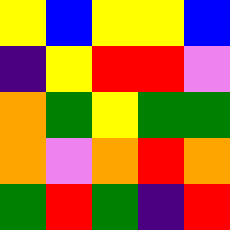[["yellow", "blue", "yellow", "yellow", "blue"], ["indigo", "yellow", "red", "red", "violet"], ["orange", "green", "yellow", "green", "green"], ["orange", "violet", "orange", "red", "orange"], ["green", "red", "green", "indigo", "red"]]